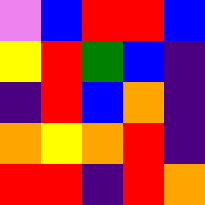[["violet", "blue", "red", "red", "blue"], ["yellow", "red", "green", "blue", "indigo"], ["indigo", "red", "blue", "orange", "indigo"], ["orange", "yellow", "orange", "red", "indigo"], ["red", "red", "indigo", "red", "orange"]]